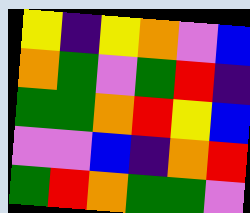[["yellow", "indigo", "yellow", "orange", "violet", "blue"], ["orange", "green", "violet", "green", "red", "indigo"], ["green", "green", "orange", "red", "yellow", "blue"], ["violet", "violet", "blue", "indigo", "orange", "red"], ["green", "red", "orange", "green", "green", "violet"]]